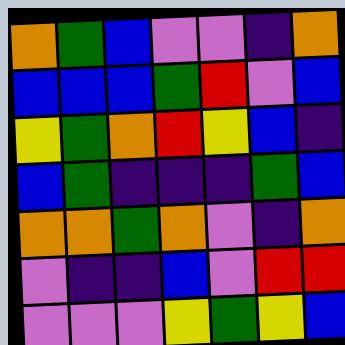[["orange", "green", "blue", "violet", "violet", "indigo", "orange"], ["blue", "blue", "blue", "green", "red", "violet", "blue"], ["yellow", "green", "orange", "red", "yellow", "blue", "indigo"], ["blue", "green", "indigo", "indigo", "indigo", "green", "blue"], ["orange", "orange", "green", "orange", "violet", "indigo", "orange"], ["violet", "indigo", "indigo", "blue", "violet", "red", "red"], ["violet", "violet", "violet", "yellow", "green", "yellow", "blue"]]